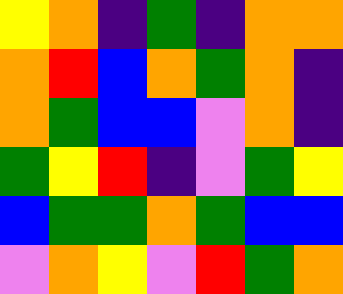[["yellow", "orange", "indigo", "green", "indigo", "orange", "orange"], ["orange", "red", "blue", "orange", "green", "orange", "indigo"], ["orange", "green", "blue", "blue", "violet", "orange", "indigo"], ["green", "yellow", "red", "indigo", "violet", "green", "yellow"], ["blue", "green", "green", "orange", "green", "blue", "blue"], ["violet", "orange", "yellow", "violet", "red", "green", "orange"]]